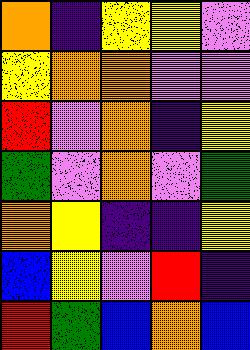[["orange", "indigo", "yellow", "yellow", "violet"], ["yellow", "orange", "orange", "violet", "violet"], ["red", "violet", "orange", "indigo", "yellow"], ["green", "violet", "orange", "violet", "green"], ["orange", "yellow", "indigo", "indigo", "yellow"], ["blue", "yellow", "violet", "red", "indigo"], ["red", "green", "blue", "orange", "blue"]]